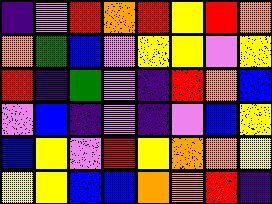[["indigo", "violet", "red", "orange", "red", "yellow", "red", "orange"], ["orange", "green", "blue", "violet", "yellow", "yellow", "violet", "yellow"], ["red", "indigo", "green", "violet", "indigo", "red", "orange", "blue"], ["violet", "blue", "indigo", "violet", "indigo", "violet", "blue", "yellow"], ["blue", "yellow", "violet", "red", "yellow", "orange", "orange", "yellow"], ["yellow", "yellow", "blue", "blue", "orange", "orange", "red", "indigo"]]